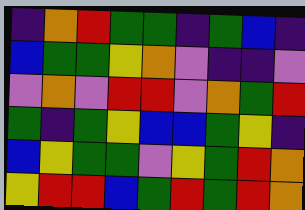[["indigo", "orange", "red", "green", "green", "indigo", "green", "blue", "indigo"], ["blue", "green", "green", "yellow", "orange", "violet", "indigo", "indigo", "violet"], ["violet", "orange", "violet", "red", "red", "violet", "orange", "green", "red"], ["green", "indigo", "green", "yellow", "blue", "blue", "green", "yellow", "indigo"], ["blue", "yellow", "green", "green", "violet", "yellow", "green", "red", "orange"], ["yellow", "red", "red", "blue", "green", "red", "green", "red", "orange"]]